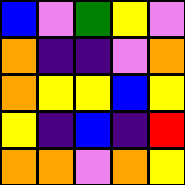[["blue", "violet", "green", "yellow", "violet"], ["orange", "indigo", "indigo", "violet", "orange"], ["orange", "yellow", "yellow", "blue", "yellow"], ["yellow", "indigo", "blue", "indigo", "red"], ["orange", "orange", "violet", "orange", "yellow"]]